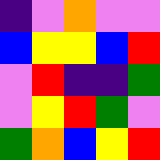[["indigo", "violet", "orange", "violet", "violet"], ["blue", "yellow", "yellow", "blue", "red"], ["violet", "red", "indigo", "indigo", "green"], ["violet", "yellow", "red", "green", "violet"], ["green", "orange", "blue", "yellow", "red"]]